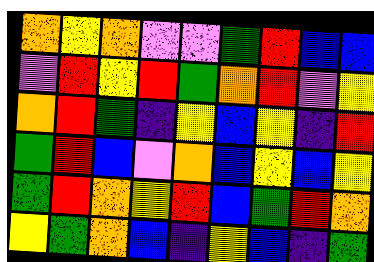[["orange", "yellow", "orange", "violet", "violet", "green", "red", "blue", "blue"], ["violet", "red", "yellow", "red", "green", "orange", "red", "violet", "yellow"], ["orange", "red", "green", "indigo", "yellow", "blue", "yellow", "indigo", "red"], ["green", "red", "blue", "violet", "orange", "blue", "yellow", "blue", "yellow"], ["green", "red", "orange", "yellow", "red", "blue", "green", "red", "orange"], ["yellow", "green", "orange", "blue", "indigo", "yellow", "blue", "indigo", "green"]]